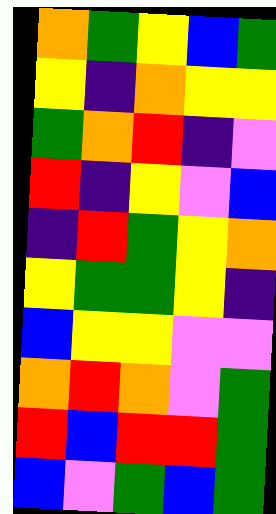[["orange", "green", "yellow", "blue", "green"], ["yellow", "indigo", "orange", "yellow", "yellow"], ["green", "orange", "red", "indigo", "violet"], ["red", "indigo", "yellow", "violet", "blue"], ["indigo", "red", "green", "yellow", "orange"], ["yellow", "green", "green", "yellow", "indigo"], ["blue", "yellow", "yellow", "violet", "violet"], ["orange", "red", "orange", "violet", "green"], ["red", "blue", "red", "red", "green"], ["blue", "violet", "green", "blue", "green"]]